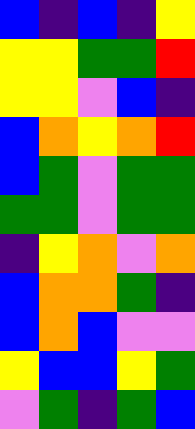[["blue", "indigo", "blue", "indigo", "yellow"], ["yellow", "yellow", "green", "green", "red"], ["yellow", "yellow", "violet", "blue", "indigo"], ["blue", "orange", "yellow", "orange", "red"], ["blue", "green", "violet", "green", "green"], ["green", "green", "violet", "green", "green"], ["indigo", "yellow", "orange", "violet", "orange"], ["blue", "orange", "orange", "green", "indigo"], ["blue", "orange", "blue", "violet", "violet"], ["yellow", "blue", "blue", "yellow", "green"], ["violet", "green", "indigo", "green", "blue"]]